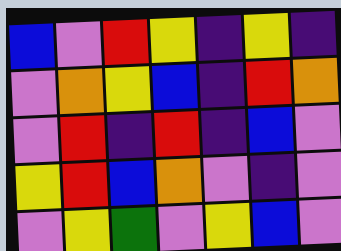[["blue", "violet", "red", "yellow", "indigo", "yellow", "indigo"], ["violet", "orange", "yellow", "blue", "indigo", "red", "orange"], ["violet", "red", "indigo", "red", "indigo", "blue", "violet"], ["yellow", "red", "blue", "orange", "violet", "indigo", "violet"], ["violet", "yellow", "green", "violet", "yellow", "blue", "violet"]]